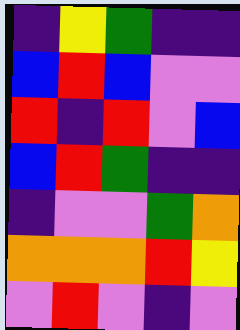[["indigo", "yellow", "green", "indigo", "indigo"], ["blue", "red", "blue", "violet", "violet"], ["red", "indigo", "red", "violet", "blue"], ["blue", "red", "green", "indigo", "indigo"], ["indigo", "violet", "violet", "green", "orange"], ["orange", "orange", "orange", "red", "yellow"], ["violet", "red", "violet", "indigo", "violet"]]